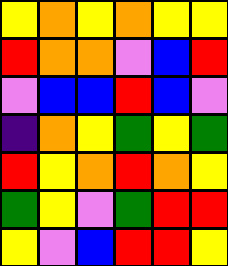[["yellow", "orange", "yellow", "orange", "yellow", "yellow"], ["red", "orange", "orange", "violet", "blue", "red"], ["violet", "blue", "blue", "red", "blue", "violet"], ["indigo", "orange", "yellow", "green", "yellow", "green"], ["red", "yellow", "orange", "red", "orange", "yellow"], ["green", "yellow", "violet", "green", "red", "red"], ["yellow", "violet", "blue", "red", "red", "yellow"]]